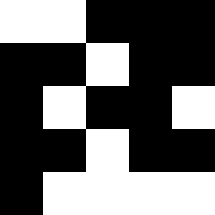[["white", "white", "black", "black", "black"], ["black", "black", "white", "black", "black"], ["black", "white", "black", "black", "white"], ["black", "black", "white", "black", "black"], ["black", "white", "white", "white", "white"]]